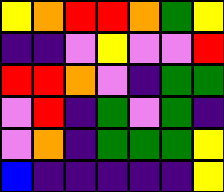[["yellow", "orange", "red", "red", "orange", "green", "yellow"], ["indigo", "indigo", "violet", "yellow", "violet", "violet", "red"], ["red", "red", "orange", "violet", "indigo", "green", "green"], ["violet", "red", "indigo", "green", "violet", "green", "indigo"], ["violet", "orange", "indigo", "green", "green", "green", "yellow"], ["blue", "indigo", "indigo", "indigo", "indigo", "indigo", "yellow"]]